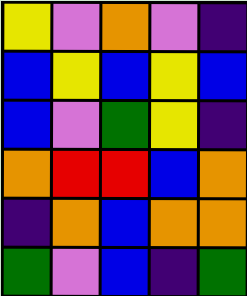[["yellow", "violet", "orange", "violet", "indigo"], ["blue", "yellow", "blue", "yellow", "blue"], ["blue", "violet", "green", "yellow", "indigo"], ["orange", "red", "red", "blue", "orange"], ["indigo", "orange", "blue", "orange", "orange"], ["green", "violet", "blue", "indigo", "green"]]